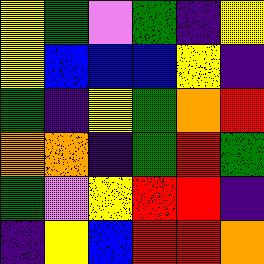[["yellow", "green", "violet", "green", "indigo", "yellow"], ["yellow", "blue", "blue", "blue", "yellow", "indigo"], ["green", "indigo", "yellow", "green", "orange", "red"], ["orange", "orange", "indigo", "green", "red", "green"], ["green", "violet", "yellow", "red", "red", "indigo"], ["indigo", "yellow", "blue", "red", "red", "orange"]]